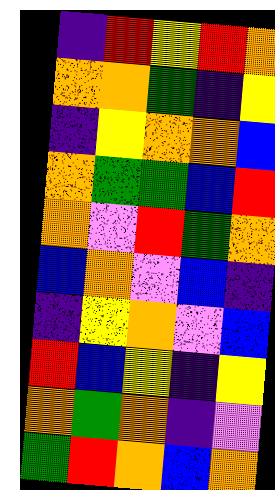[["indigo", "red", "yellow", "red", "orange"], ["orange", "orange", "green", "indigo", "yellow"], ["indigo", "yellow", "orange", "orange", "blue"], ["orange", "green", "green", "blue", "red"], ["orange", "violet", "red", "green", "orange"], ["blue", "orange", "violet", "blue", "indigo"], ["indigo", "yellow", "orange", "violet", "blue"], ["red", "blue", "yellow", "indigo", "yellow"], ["orange", "green", "orange", "indigo", "violet"], ["green", "red", "orange", "blue", "orange"]]